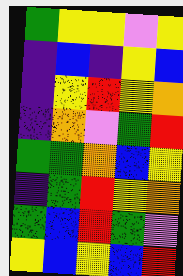[["green", "yellow", "yellow", "violet", "yellow"], ["indigo", "blue", "indigo", "yellow", "blue"], ["indigo", "yellow", "red", "yellow", "orange"], ["indigo", "orange", "violet", "green", "red"], ["green", "green", "orange", "blue", "yellow"], ["indigo", "green", "red", "yellow", "orange"], ["green", "blue", "red", "green", "violet"], ["yellow", "blue", "yellow", "blue", "red"]]